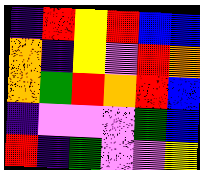[["indigo", "red", "yellow", "red", "blue", "blue"], ["orange", "indigo", "yellow", "violet", "red", "orange"], ["orange", "green", "red", "orange", "red", "blue"], ["indigo", "violet", "violet", "violet", "green", "blue"], ["red", "indigo", "green", "violet", "violet", "yellow"]]